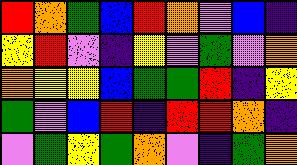[["red", "orange", "green", "blue", "red", "orange", "violet", "blue", "indigo"], ["yellow", "red", "violet", "indigo", "yellow", "violet", "green", "violet", "orange"], ["orange", "yellow", "yellow", "blue", "green", "green", "red", "indigo", "yellow"], ["green", "violet", "blue", "red", "indigo", "red", "red", "orange", "indigo"], ["violet", "green", "yellow", "green", "orange", "violet", "indigo", "green", "orange"]]